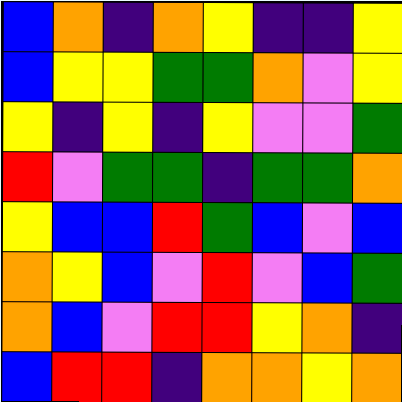[["blue", "orange", "indigo", "orange", "yellow", "indigo", "indigo", "yellow"], ["blue", "yellow", "yellow", "green", "green", "orange", "violet", "yellow"], ["yellow", "indigo", "yellow", "indigo", "yellow", "violet", "violet", "green"], ["red", "violet", "green", "green", "indigo", "green", "green", "orange"], ["yellow", "blue", "blue", "red", "green", "blue", "violet", "blue"], ["orange", "yellow", "blue", "violet", "red", "violet", "blue", "green"], ["orange", "blue", "violet", "red", "red", "yellow", "orange", "indigo"], ["blue", "red", "red", "indigo", "orange", "orange", "yellow", "orange"]]